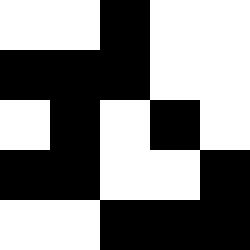[["white", "white", "black", "white", "white"], ["black", "black", "black", "white", "white"], ["white", "black", "white", "black", "white"], ["black", "black", "white", "white", "black"], ["white", "white", "black", "black", "black"]]